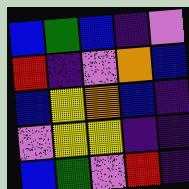[["blue", "green", "blue", "indigo", "violet"], ["red", "indigo", "violet", "orange", "blue"], ["blue", "yellow", "orange", "blue", "indigo"], ["violet", "yellow", "yellow", "indigo", "indigo"], ["blue", "green", "violet", "red", "indigo"]]